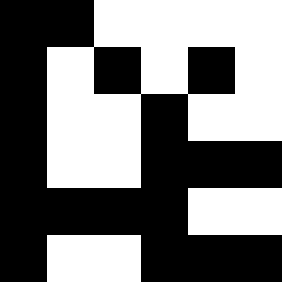[["black", "black", "white", "white", "white", "white"], ["black", "white", "black", "white", "black", "white"], ["black", "white", "white", "black", "white", "white"], ["black", "white", "white", "black", "black", "black"], ["black", "black", "black", "black", "white", "white"], ["black", "white", "white", "black", "black", "black"]]